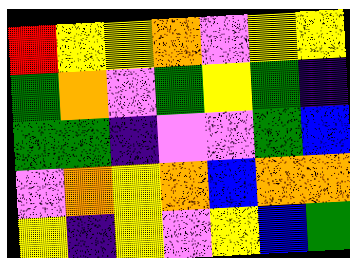[["red", "yellow", "yellow", "orange", "violet", "yellow", "yellow"], ["green", "orange", "violet", "green", "yellow", "green", "indigo"], ["green", "green", "indigo", "violet", "violet", "green", "blue"], ["violet", "orange", "yellow", "orange", "blue", "orange", "orange"], ["yellow", "indigo", "yellow", "violet", "yellow", "blue", "green"]]